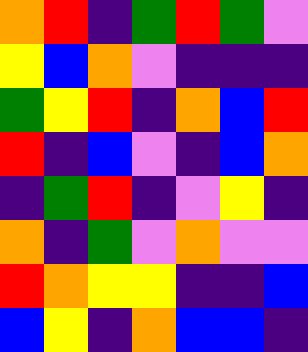[["orange", "red", "indigo", "green", "red", "green", "violet"], ["yellow", "blue", "orange", "violet", "indigo", "indigo", "indigo"], ["green", "yellow", "red", "indigo", "orange", "blue", "red"], ["red", "indigo", "blue", "violet", "indigo", "blue", "orange"], ["indigo", "green", "red", "indigo", "violet", "yellow", "indigo"], ["orange", "indigo", "green", "violet", "orange", "violet", "violet"], ["red", "orange", "yellow", "yellow", "indigo", "indigo", "blue"], ["blue", "yellow", "indigo", "orange", "blue", "blue", "indigo"]]